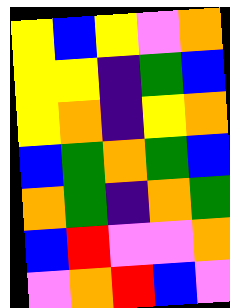[["yellow", "blue", "yellow", "violet", "orange"], ["yellow", "yellow", "indigo", "green", "blue"], ["yellow", "orange", "indigo", "yellow", "orange"], ["blue", "green", "orange", "green", "blue"], ["orange", "green", "indigo", "orange", "green"], ["blue", "red", "violet", "violet", "orange"], ["violet", "orange", "red", "blue", "violet"]]